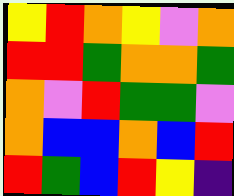[["yellow", "red", "orange", "yellow", "violet", "orange"], ["red", "red", "green", "orange", "orange", "green"], ["orange", "violet", "red", "green", "green", "violet"], ["orange", "blue", "blue", "orange", "blue", "red"], ["red", "green", "blue", "red", "yellow", "indigo"]]